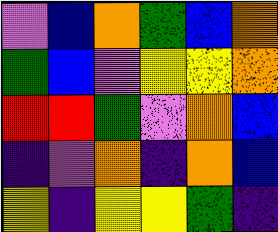[["violet", "blue", "orange", "green", "blue", "orange"], ["green", "blue", "violet", "yellow", "yellow", "orange"], ["red", "red", "green", "violet", "orange", "blue"], ["indigo", "violet", "orange", "indigo", "orange", "blue"], ["yellow", "indigo", "yellow", "yellow", "green", "indigo"]]